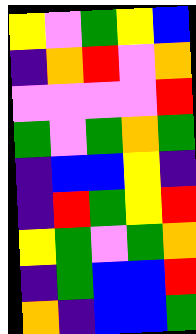[["yellow", "violet", "green", "yellow", "blue"], ["indigo", "orange", "red", "violet", "orange"], ["violet", "violet", "violet", "violet", "red"], ["green", "violet", "green", "orange", "green"], ["indigo", "blue", "blue", "yellow", "indigo"], ["indigo", "red", "green", "yellow", "red"], ["yellow", "green", "violet", "green", "orange"], ["indigo", "green", "blue", "blue", "red"], ["orange", "indigo", "blue", "blue", "green"]]